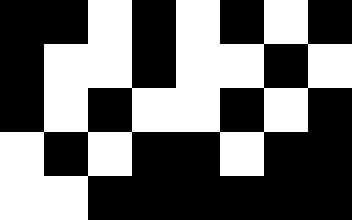[["black", "black", "white", "black", "white", "black", "white", "black"], ["black", "white", "white", "black", "white", "white", "black", "white"], ["black", "white", "black", "white", "white", "black", "white", "black"], ["white", "black", "white", "black", "black", "white", "black", "black"], ["white", "white", "black", "black", "black", "black", "black", "black"]]